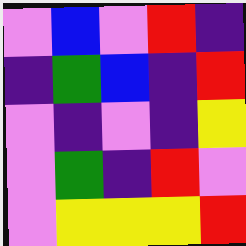[["violet", "blue", "violet", "red", "indigo"], ["indigo", "green", "blue", "indigo", "red"], ["violet", "indigo", "violet", "indigo", "yellow"], ["violet", "green", "indigo", "red", "violet"], ["violet", "yellow", "yellow", "yellow", "red"]]